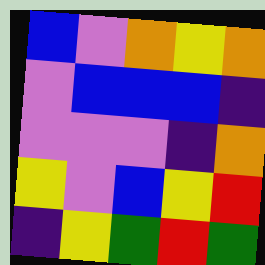[["blue", "violet", "orange", "yellow", "orange"], ["violet", "blue", "blue", "blue", "indigo"], ["violet", "violet", "violet", "indigo", "orange"], ["yellow", "violet", "blue", "yellow", "red"], ["indigo", "yellow", "green", "red", "green"]]